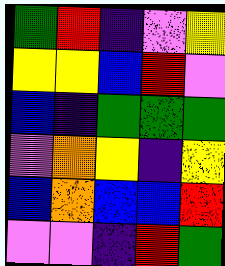[["green", "red", "indigo", "violet", "yellow"], ["yellow", "yellow", "blue", "red", "violet"], ["blue", "indigo", "green", "green", "green"], ["violet", "orange", "yellow", "indigo", "yellow"], ["blue", "orange", "blue", "blue", "red"], ["violet", "violet", "indigo", "red", "green"]]